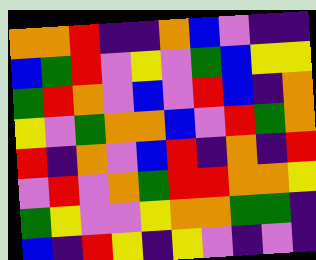[["orange", "orange", "red", "indigo", "indigo", "orange", "blue", "violet", "indigo", "indigo"], ["blue", "green", "red", "violet", "yellow", "violet", "green", "blue", "yellow", "yellow"], ["green", "red", "orange", "violet", "blue", "violet", "red", "blue", "indigo", "orange"], ["yellow", "violet", "green", "orange", "orange", "blue", "violet", "red", "green", "orange"], ["red", "indigo", "orange", "violet", "blue", "red", "indigo", "orange", "indigo", "red"], ["violet", "red", "violet", "orange", "green", "red", "red", "orange", "orange", "yellow"], ["green", "yellow", "violet", "violet", "yellow", "orange", "orange", "green", "green", "indigo"], ["blue", "indigo", "red", "yellow", "indigo", "yellow", "violet", "indigo", "violet", "indigo"]]